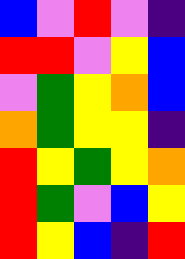[["blue", "violet", "red", "violet", "indigo"], ["red", "red", "violet", "yellow", "blue"], ["violet", "green", "yellow", "orange", "blue"], ["orange", "green", "yellow", "yellow", "indigo"], ["red", "yellow", "green", "yellow", "orange"], ["red", "green", "violet", "blue", "yellow"], ["red", "yellow", "blue", "indigo", "red"]]